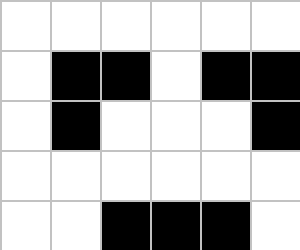[["white", "white", "white", "white", "white", "white"], ["white", "black", "black", "white", "black", "black"], ["white", "black", "white", "white", "white", "black"], ["white", "white", "white", "white", "white", "white"], ["white", "white", "black", "black", "black", "white"]]